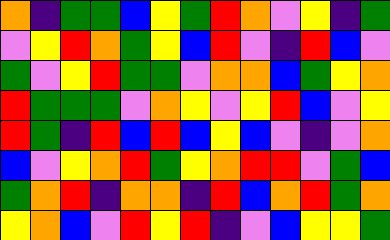[["orange", "indigo", "green", "green", "blue", "yellow", "green", "red", "orange", "violet", "yellow", "indigo", "green"], ["violet", "yellow", "red", "orange", "green", "yellow", "blue", "red", "violet", "indigo", "red", "blue", "violet"], ["green", "violet", "yellow", "red", "green", "green", "violet", "orange", "orange", "blue", "green", "yellow", "orange"], ["red", "green", "green", "green", "violet", "orange", "yellow", "violet", "yellow", "red", "blue", "violet", "yellow"], ["red", "green", "indigo", "red", "blue", "red", "blue", "yellow", "blue", "violet", "indigo", "violet", "orange"], ["blue", "violet", "yellow", "orange", "red", "green", "yellow", "orange", "red", "red", "violet", "green", "blue"], ["green", "orange", "red", "indigo", "orange", "orange", "indigo", "red", "blue", "orange", "red", "green", "orange"], ["yellow", "orange", "blue", "violet", "red", "yellow", "red", "indigo", "violet", "blue", "yellow", "yellow", "green"]]